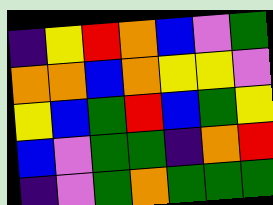[["indigo", "yellow", "red", "orange", "blue", "violet", "green"], ["orange", "orange", "blue", "orange", "yellow", "yellow", "violet"], ["yellow", "blue", "green", "red", "blue", "green", "yellow"], ["blue", "violet", "green", "green", "indigo", "orange", "red"], ["indigo", "violet", "green", "orange", "green", "green", "green"]]